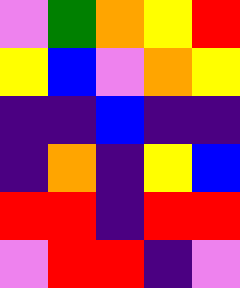[["violet", "green", "orange", "yellow", "red"], ["yellow", "blue", "violet", "orange", "yellow"], ["indigo", "indigo", "blue", "indigo", "indigo"], ["indigo", "orange", "indigo", "yellow", "blue"], ["red", "red", "indigo", "red", "red"], ["violet", "red", "red", "indigo", "violet"]]